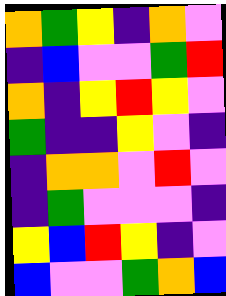[["orange", "green", "yellow", "indigo", "orange", "violet"], ["indigo", "blue", "violet", "violet", "green", "red"], ["orange", "indigo", "yellow", "red", "yellow", "violet"], ["green", "indigo", "indigo", "yellow", "violet", "indigo"], ["indigo", "orange", "orange", "violet", "red", "violet"], ["indigo", "green", "violet", "violet", "violet", "indigo"], ["yellow", "blue", "red", "yellow", "indigo", "violet"], ["blue", "violet", "violet", "green", "orange", "blue"]]